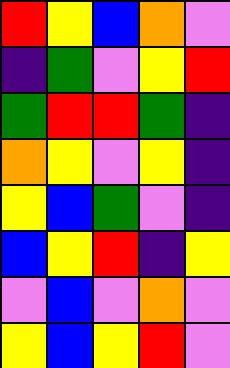[["red", "yellow", "blue", "orange", "violet"], ["indigo", "green", "violet", "yellow", "red"], ["green", "red", "red", "green", "indigo"], ["orange", "yellow", "violet", "yellow", "indigo"], ["yellow", "blue", "green", "violet", "indigo"], ["blue", "yellow", "red", "indigo", "yellow"], ["violet", "blue", "violet", "orange", "violet"], ["yellow", "blue", "yellow", "red", "violet"]]